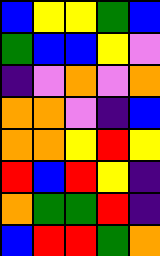[["blue", "yellow", "yellow", "green", "blue"], ["green", "blue", "blue", "yellow", "violet"], ["indigo", "violet", "orange", "violet", "orange"], ["orange", "orange", "violet", "indigo", "blue"], ["orange", "orange", "yellow", "red", "yellow"], ["red", "blue", "red", "yellow", "indigo"], ["orange", "green", "green", "red", "indigo"], ["blue", "red", "red", "green", "orange"]]